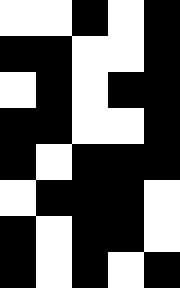[["white", "white", "black", "white", "black"], ["black", "black", "white", "white", "black"], ["white", "black", "white", "black", "black"], ["black", "black", "white", "white", "black"], ["black", "white", "black", "black", "black"], ["white", "black", "black", "black", "white"], ["black", "white", "black", "black", "white"], ["black", "white", "black", "white", "black"]]